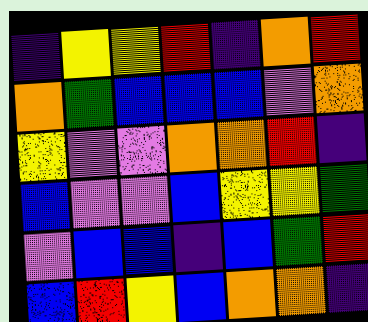[["indigo", "yellow", "yellow", "red", "indigo", "orange", "red"], ["orange", "green", "blue", "blue", "blue", "violet", "orange"], ["yellow", "violet", "violet", "orange", "orange", "red", "indigo"], ["blue", "violet", "violet", "blue", "yellow", "yellow", "green"], ["violet", "blue", "blue", "indigo", "blue", "green", "red"], ["blue", "red", "yellow", "blue", "orange", "orange", "indigo"]]